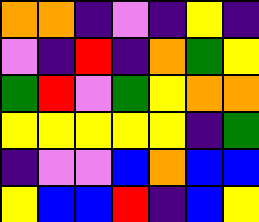[["orange", "orange", "indigo", "violet", "indigo", "yellow", "indigo"], ["violet", "indigo", "red", "indigo", "orange", "green", "yellow"], ["green", "red", "violet", "green", "yellow", "orange", "orange"], ["yellow", "yellow", "yellow", "yellow", "yellow", "indigo", "green"], ["indigo", "violet", "violet", "blue", "orange", "blue", "blue"], ["yellow", "blue", "blue", "red", "indigo", "blue", "yellow"]]